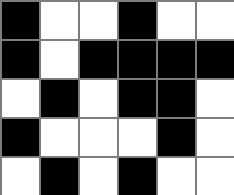[["black", "white", "white", "black", "white", "white"], ["black", "white", "black", "black", "black", "black"], ["white", "black", "white", "black", "black", "white"], ["black", "white", "white", "white", "black", "white"], ["white", "black", "white", "black", "white", "white"]]